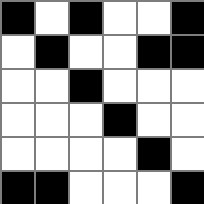[["black", "white", "black", "white", "white", "black"], ["white", "black", "white", "white", "black", "black"], ["white", "white", "black", "white", "white", "white"], ["white", "white", "white", "black", "white", "white"], ["white", "white", "white", "white", "black", "white"], ["black", "black", "white", "white", "white", "black"]]